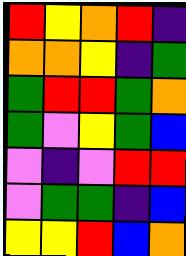[["red", "yellow", "orange", "red", "indigo"], ["orange", "orange", "yellow", "indigo", "green"], ["green", "red", "red", "green", "orange"], ["green", "violet", "yellow", "green", "blue"], ["violet", "indigo", "violet", "red", "red"], ["violet", "green", "green", "indigo", "blue"], ["yellow", "yellow", "red", "blue", "orange"]]